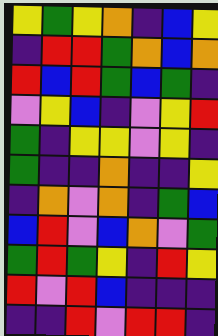[["yellow", "green", "yellow", "orange", "indigo", "blue", "yellow"], ["indigo", "red", "red", "green", "orange", "blue", "orange"], ["red", "blue", "red", "green", "blue", "green", "indigo"], ["violet", "yellow", "blue", "indigo", "violet", "yellow", "red"], ["green", "indigo", "yellow", "yellow", "violet", "yellow", "indigo"], ["green", "indigo", "indigo", "orange", "indigo", "indigo", "yellow"], ["indigo", "orange", "violet", "orange", "indigo", "green", "blue"], ["blue", "red", "violet", "blue", "orange", "violet", "green"], ["green", "red", "green", "yellow", "indigo", "red", "yellow"], ["red", "violet", "red", "blue", "indigo", "indigo", "indigo"], ["indigo", "indigo", "red", "violet", "red", "red", "indigo"]]